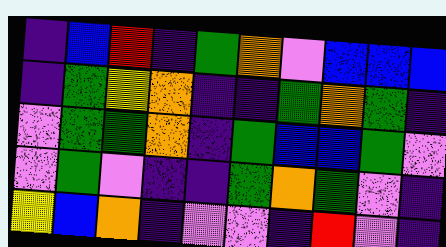[["indigo", "blue", "red", "indigo", "green", "orange", "violet", "blue", "blue", "blue"], ["indigo", "green", "yellow", "orange", "indigo", "indigo", "green", "orange", "green", "indigo"], ["violet", "green", "green", "orange", "indigo", "green", "blue", "blue", "green", "violet"], ["violet", "green", "violet", "indigo", "indigo", "green", "orange", "green", "violet", "indigo"], ["yellow", "blue", "orange", "indigo", "violet", "violet", "indigo", "red", "violet", "indigo"]]